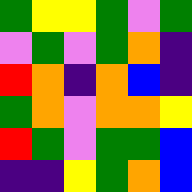[["green", "yellow", "yellow", "green", "violet", "green"], ["violet", "green", "violet", "green", "orange", "indigo"], ["red", "orange", "indigo", "orange", "blue", "indigo"], ["green", "orange", "violet", "orange", "orange", "yellow"], ["red", "green", "violet", "green", "green", "blue"], ["indigo", "indigo", "yellow", "green", "orange", "blue"]]